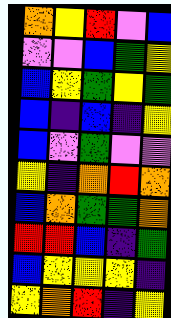[["orange", "yellow", "red", "violet", "blue"], ["violet", "violet", "blue", "green", "yellow"], ["blue", "yellow", "green", "yellow", "green"], ["blue", "indigo", "blue", "indigo", "yellow"], ["blue", "violet", "green", "violet", "violet"], ["yellow", "indigo", "orange", "red", "orange"], ["blue", "orange", "green", "green", "orange"], ["red", "red", "blue", "indigo", "green"], ["blue", "yellow", "yellow", "yellow", "indigo"], ["yellow", "orange", "red", "indigo", "yellow"]]